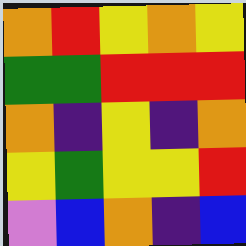[["orange", "red", "yellow", "orange", "yellow"], ["green", "green", "red", "red", "red"], ["orange", "indigo", "yellow", "indigo", "orange"], ["yellow", "green", "yellow", "yellow", "red"], ["violet", "blue", "orange", "indigo", "blue"]]